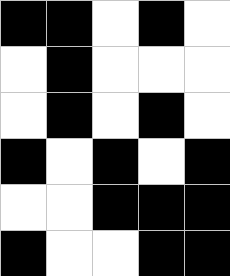[["black", "black", "white", "black", "white"], ["white", "black", "white", "white", "white"], ["white", "black", "white", "black", "white"], ["black", "white", "black", "white", "black"], ["white", "white", "black", "black", "black"], ["black", "white", "white", "black", "black"]]